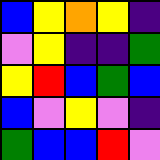[["blue", "yellow", "orange", "yellow", "indigo"], ["violet", "yellow", "indigo", "indigo", "green"], ["yellow", "red", "blue", "green", "blue"], ["blue", "violet", "yellow", "violet", "indigo"], ["green", "blue", "blue", "red", "violet"]]